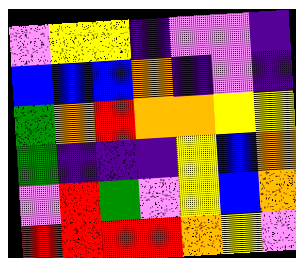[["violet", "yellow", "yellow", "indigo", "violet", "violet", "indigo"], ["blue", "blue", "blue", "orange", "indigo", "violet", "indigo"], ["green", "orange", "red", "orange", "orange", "yellow", "yellow"], ["green", "indigo", "indigo", "indigo", "yellow", "blue", "orange"], ["violet", "red", "green", "violet", "yellow", "blue", "orange"], ["red", "red", "red", "red", "orange", "yellow", "violet"]]